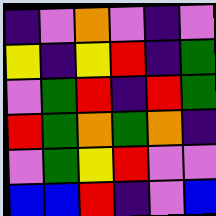[["indigo", "violet", "orange", "violet", "indigo", "violet"], ["yellow", "indigo", "yellow", "red", "indigo", "green"], ["violet", "green", "red", "indigo", "red", "green"], ["red", "green", "orange", "green", "orange", "indigo"], ["violet", "green", "yellow", "red", "violet", "violet"], ["blue", "blue", "red", "indigo", "violet", "blue"]]